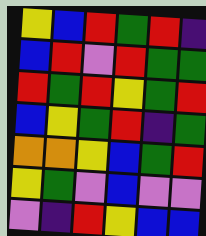[["yellow", "blue", "red", "green", "red", "indigo"], ["blue", "red", "violet", "red", "green", "green"], ["red", "green", "red", "yellow", "green", "red"], ["blue", "yellow", "green", "red", "indigo", "green"], ["orange", "orange", "yellow", "blue", "green", "red"], ["yellow", "green", "violet", "blue", "violet", "violet"], ["violet", "indigo", "red", "yellow", "blue", "blue"]]